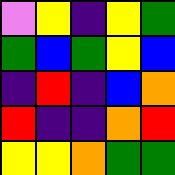[["violet", "yellow", "indigo", "yellow", "green"], ["green", "blue", "green", "yellow", "blue"], ["indigo", "red", "indigo", "blue", "orange"], ["red", "indigo", "indigo", "orange", "red"], ["yellow", "yellow", "orange", "green", "green"]]